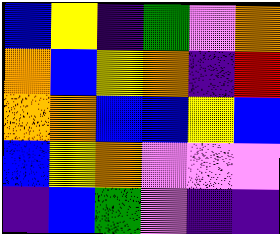[["blue", "yellow", "indigo", "green", "violet", "orange"], ["orange", "blue", "yellow", "orange", "indigo", "red"], ["orange", "orange", "blue", "blue", "yellow", "blue"], ["blue", "yellow", "orange", "violet", "violet", "violet"], ["indigo", "blue", "green", "violet", "indigo", "indigo"]]